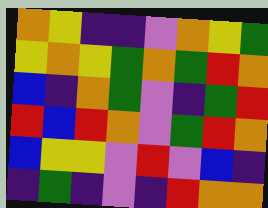[["orange", "yellow", "indigo", "indigo", "violet", "orange", "yellow", "green"], ["yellow", "orange", "yellow", "green", "orange", "green", "red", "orange"], ["blue", "indigo", "orange", "green", "violet", "indigo", "green", "red"], ["red", "blue", "red", "orange", "violet", "green", "red", "orange"], ["blue", "yellow", "yellow", "violet", "red", "violet", "blue", "indigo"], ["indigo", "green", "indigo", "violet", "indigo", "red", "orange", "orange"]]